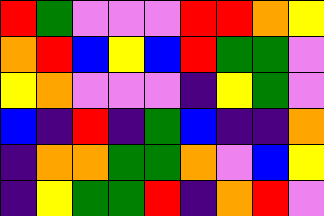[["red", "green", "violet", "violet", "violet", "red", "red", "orange", "yellow"], ["orange", "red", "blue", "yellow", "blue", "red", "green", "green", "violet"], ["yellow", "orange", "violet", "violet", "violet", "indigo", "yellow", "green", "violet"], ["blue", "indigo", "red", "indigo", "green", "blue", "indigo", "indigo", "orange"], ["indigo", "orange", "orange", "green", "green", "orange", "violet", "blue", "yellow"], ["indigo", "yellow", "green", "green", "red", "indigo", "orange", "red", "violet"]]